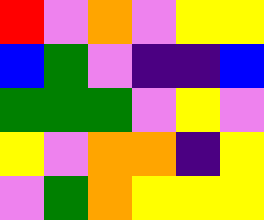[["red", "violet", "orange", "violet", "yellow", "yellow"], ["blue", "green", "violet", "indigo", "indigo", "blue"], ["green", "green", "green", "violet", "yellow", "violet"], ["yellow", "violet", "orange", "orange", "indigo", "yellow"], ["violet", "green", "orange", "yellow", "yellow", "yellow"]]